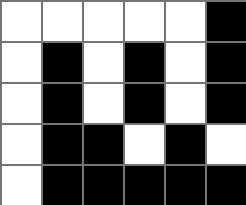[["white", "white", "white", "white", "white", "black"], ["white", "black", "white", "black", "white", "black"], ["white", "black", "white", "black", "white", "black"], ["white", "black", "black", "white", "black", "white"], ["white", "black", "black", "black", "black", "black"]]